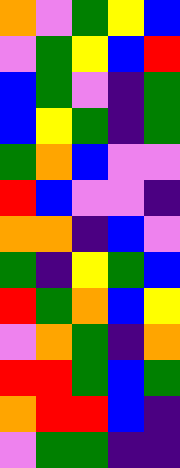[["orange", "violet", "green", "yellow", "blue"], ["violet", "green", "yellow", "blue", "red"], ["blue", "green", "violet", "indigo", "green"], ["blue", "yellow", "green", "indigo", "green"], ["green", "orange", "blue", "violet", "violet"], ["red", "blue", "violet", "violet", "indigo"], ["orange", "orange", "indigo", "blue", "violet"], ["green", "indigo", "yellow", "green", "blue"], ["red", "green", "orange", "blue", "yellow"], ["violet", "orange", "green", "indigo", "orange"], ["red", "red", "green", "blue", "green"], ["orange", "red", "red", "blue", "indigo"], ["violet", "green", "green", "indigo", "indigo"]]